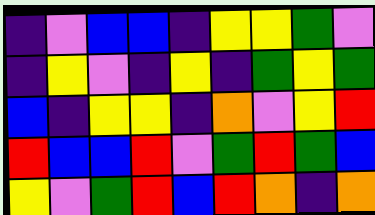[["indigo", "violet", "blue", "blue", "indigo", "yellow", "yellow", "green", "violet"], ["indigo", "yellow", "violet", "indigo", "yellow", "indigo", "green", "yellow", "green"], ["blue", "indigo", "yellow", "yellow", "indigo", "orange", "violet", "yellow", "red"], ["red", "blue", "blue", "red", "violet", "green", "red", "green", "blue"], ["yellow", "violet", "green", "red", "blue", "red", "orange", "indigo", "orange"]]